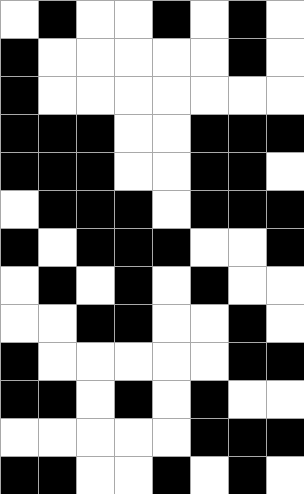[["white", "black", "white", "white", "black", "white", "black", "white"], ["black", "white", "white", "white", "white", "white", "black", "white"], ["black", "white", "white", "white", "white", "white", "white", "white"], ["black", "black", "black", "white", "white", "black", "black", "black"], ["black", "black", "black", "white", "white", "black", "black", "white"], ["white", "black", "black", "black", "white", "black", "black", "black"], ["black", "white", "black", "black", "black", "white", "white", "black"], ["white", "black", "white", "black", "white", "black", "white", "white"], ["white", "white", "black", "black", "white", "white", "black", "white"], ["black", "white", "white", "white", "white", "white", "black", "black"], ["black", "black", "white", "black", "white", "black", "white", "white"], ["white", "white", "white", "white", "white", "black", "black", "black"], ["black", "black", "white", "white", "black", "white", "black", "white"]]